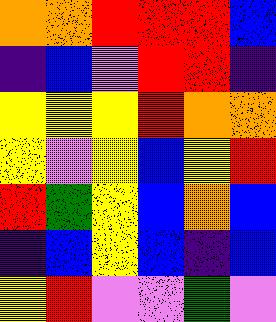[["orange", "orange", "red", "red", "red", "blue"], ["indigo", "blue", "violet", "red", "red", "indigo"], ["yellow", "yellow", "yellow", "red", "orange", "orange"], ["yellow", "violet", "yellow", "blue", "yellow", "red"], ["red", "green", "yellow", "blue", "orange", "blue"], ["indigo", "blue", "yellow", "blue", "indigo", "blue"], ["yellow", "red", "violet", "violet", "green", "violet"]]